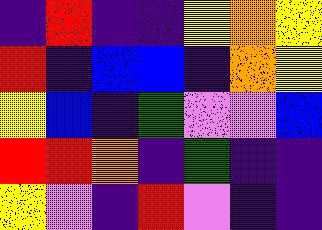[["indigo", "red", "indigo", "indigo", "yellow", "orange", "yellow"], ["red", "indigo", "blue", "blue", "indigo", "orange", "yellow"], ["yellow", "blue", "indigo", "green", "violet", "violet", "blue"], ["red", "red", "orange", "indigo", "green", "indigo", "indigo"], ["yellow", "violet", "indigo", "red", "violet", "indigo", "indigo"]]